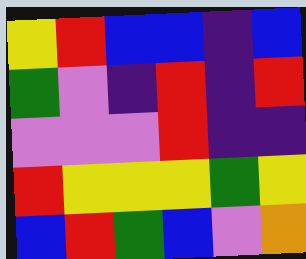[["yellow", "red", "blue", "blue", "indigo", "blue"], ["green", "violet", "indigo", "red", "indigo", "red"], ["violet", "violet", "violet", "red", "indigo", "indigo"], ["red", "yellow", "yellow", "yellow", "green", "yellow"], ["blue", "red", "green", "blue", "violet", "orange"]]